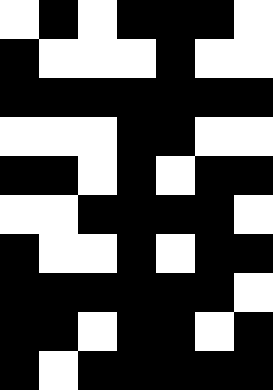[["white", "black", "white", "black", "black", "black", "white"], ["black", "white", "white", "white", "black", "white", "white"], ["black", "black", "black", "black", "black", "black", "black"], ["white", "white", "white", "black", "black", "white", "white"], ["black", "black", "white", "black", "white", "black", "black"], ["white", "white", "black", "black", "black", "black", "white"], ["black", "white", "white", "black", "white", "black", "black"], ["black", "black", "black", "black", "black", "black", "white"], ["black", "black", "white", "black", "black", "white", "black"], ["black", "white", "black", "black", "black", "black", "black"]]